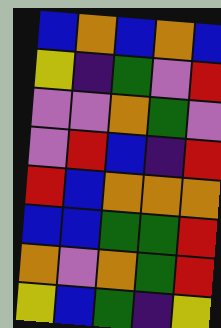[["blue", "orange", "blue", "orange", "blue"], ["yellow", "indigo", "green", "violet", "red"], ["violet", "violet", "orange", "green", "violet"], ["violet", "red", "blue", "indigo", "red"], ["red", "blue", "orange", "orange", "orange"], ["blue", "blue", "green", "green", "red"], ["orange", "violet", "orange", "green", "red"], ["yellow", "blue", "green", "indigo", "yellow"]]